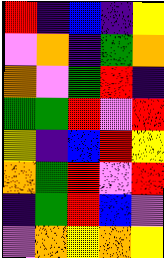[["red", "indigo", "blue", "indigo", "yellow"], ["violet", "orange", "indigo", "green", "orange"], ["orange", "violet", "green", "red", "indigo"], ["green", "green", "red", "violet", "red"], ["yellow", "indigo", "blue", "red", "yellow"], ["orange", "green", "red", "violet", "red"], ["indigo", "green", "red", "blue", "violet"], ["violet", "orange", "yellow", "orange", "yellow"]]